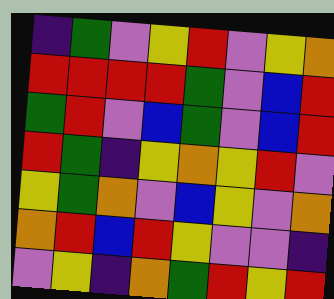[["indigo", "green", "violet", "yellow", "red", "violet", "yellow", "orange"], ["red", "red", "red", "red", "green", "violet", "blue", "red"], ["green", "red", "violet", "blue", "green", "violet", "blue", "red"], ["red", "green", "indigo", "yellow", "orange", "yellow", "red", "violet"], ["yellow", "green", "orange", "violet", "blue", "yellow", "violet", "orange"], ["orange", "red", "blue", "red", "yellow", "violet", "violet", "indigo"], ["violet", "yellow", "indigo", "orange", "green", "red", "yellow", "red"]]